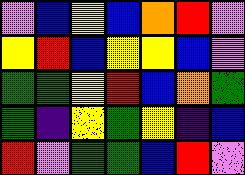[["violet", "blue", "yellow", "blue", "orange", "red", "violet"], ["yellow", "red", "blue", "yellow", "yellow", "blue", "violet"], ["green", "green", "yellow", "red", "blue", "orange", "green"], ["green", "indigo", "yellow", "green", "yellow", "indigo", "blue"], ["red", "violet", "green", "green", "blue", "red", "violet"]]